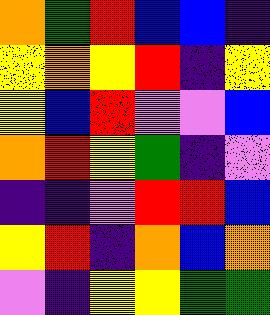[["orange", "green", "red", "blue", "blue", "indigo"], ["yellow", "orange", "yellow", "red", "indigo", "yellow"], ["yellow", "blue", "red", "violet", "violet", "blue"], ["orange", "red", "yellow", "green", "indigo", "violet"], ["indigo", "indigo", "violet", "red", "red", "blue"], ["yellow", "red", "indigo", "orange", "blue", "orange"], ["violet", "indigo", "yellow", "yellow", "green", "green"]]